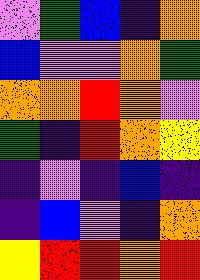[["violet", "green", "blue", "indigo", "orange"], ["blue", "violet", "violet", "orange", "green"], ["orange", "orange", "red", "orange", "violet"], ["green", "indigo", "red", "orange", "yellow"], ["indigo", "violet", "indigo", "blue", "indigo"], ["indigo", "blue", "violet", "indigo", "orange"], ["yellow", "red", "red", "orange", "red"]]